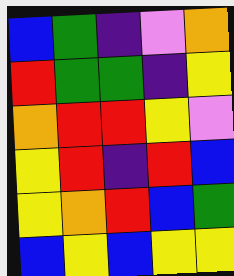[["blue", "green", "indigo", "violet", "orange"], ["red", "green", "green", "indigo", "yellow"], ["orange", "red", "red", "yellow", "violet"], ["yellow", "red", "indigo", "red", "blue"], ["yellow", "orange", "red", "blue", "green"], ["blue", "yellow", "blue", "yellow", "yellow"]]